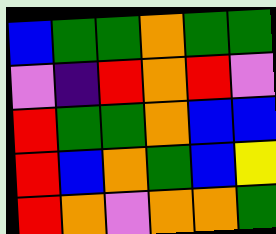[["blue", "green", "green", "orange", "green", "green"], ["violet", "indigo", "red", "orange", "red", "violet"], ["red", "green", "green", "orange", "blue", "blue"], ["red", "blue", "orange", "green", "blue", "yellow"], ["red", "orange", "violet", "orange", "orange", "green"]]